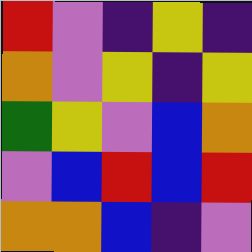[["red", "violet", "indigo", "yellow", "indigo"], ["orange", "violet", "yellow", "indigo", "yellow"], ["green", "yellow", "violet", "blue", "orange"], ["violet", "blue", "red", "blue", "red"], ["orange", "orange", "blue", "indigo", "violet"]]